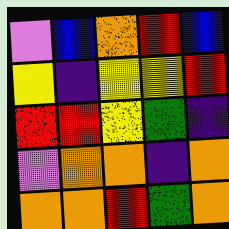[["violet", "blue", "orange", "red", "blue"], ["yellow", "indigo", "yellow", "yellow", "red"], ["red", "red", "yellow", "green", "indigo"], ["violet", "orange", "orange", "indigo", "orange"], ["orange", "orange", "red", "green", "orange"]]